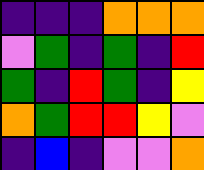[["indigo", "indigo", "indigo", "orange", "orange", "orange"], ["violet", "green", "indigo", "green", "indigo", "red"], ["green", "indigo", "red", "green", "indigo", "yellow"], ["orange", "green", "red", "red", "yellow", "violet"], ["indigo", "blue", "indigo", "violet", "violet", "orange"]]